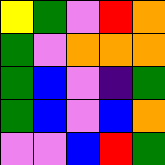[["yellow", "green", "violet", "red", "orange"], ["green", "violet", "orange", "orange", "orange"], ["green", "blue", "violet", "indigo", "green"], ["green", "blue", "violet", "blue", "orange"], ["violet", "violet", "blue", "red", "green"]]